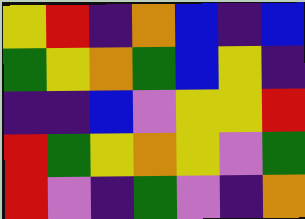[["yellow", "red", "indigo", "orange", "blue", "indigo", "blue"], ["green", "yellow", "orange", "green", "blue", "yellow", "indigo"], ["indigo", "indigo", "blue", "violet", "yellow", "yellow", "red"], ["red", "green", "yellow", "orange", "yellow", "violet", "green"], ["red", "violet", "indigo", "green", "violet", "indigo", "orange"]]